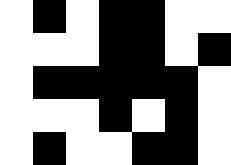[["white", "black", "white", "black", "black", "white", "white"], ["white", "white", "white", "black", "black", "white", "black"], ["white", "black", "black", "black", "black", "black", "white"], ["white", "white", "white", "black", "white", "black", "white"], ["white", "black", "white", "white", "black", "black", "white"]]